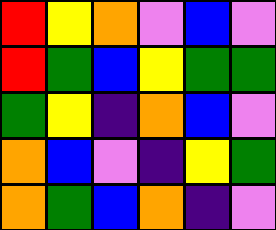[["red", "yellow", "orange", "violet", "blue", "violet"], ["red", "green", "blue", "yellow", "green", "green"], ["green", "yellow", "indigo", "orange", "blue", "violet"], ["orange", "blue", "violet", "indigo", "yellow", "green"], ["orange", "green", "blue", "orange", "indigo", "violet"]]